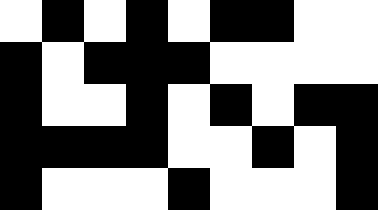[["white", "black", "white", "black", "white", "black", "black", "white", "white"], ["black", "white", "black", "black", "black", "white", "white", "white", "white"], ["black", "white", "white", "black", "white", "black", "white", "black", "black"], ["black", "black", "black", "black", "white", "white", "black", "white", "black"], ["black", "white", "white", "white", "black", "white", "white", "white", "black"]]